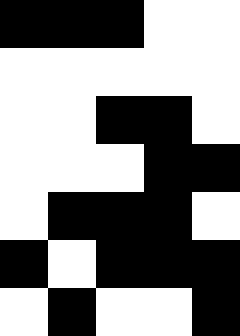[["black", "black", "black", "white", "white"], ["white", "white", "white", "white", "white"], ["white", "white", "black", "black", "white"], ["white", "white", "white", "black", "black"], ["white", "black", "black", "black", "white"], ["black", "white", "black", "black", "black"], ["white", "black", "white", "white", "black"]]